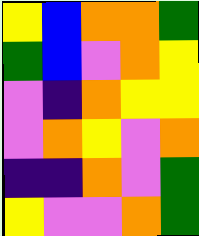[["yellow", "blue", "orange", "orange", "green"], ["green", "blue", "violet", "orange", "yellow"], ["violet", "indigo", "orange", "yellow", "yellow"], ["violet", "orange", "yellow", "violet", "orange"], ["indigo", "indigo", "orange", "violet", "green"], ["yellow", "violet", "violet", "orange", "green"]]